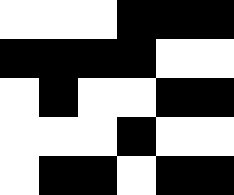[["white", "white", "white", "black", "black", "black"], ["black", "black", "black", "black", "white", "white"], ["white", "black", "white", "white", "black", "black"], ["white", "white", "white", "black", "white", "white"], ["white", "black", "black", "white", "black", "black"]]